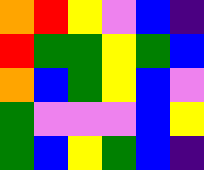[["orange", "red", "yellow", "violet", "blue", "indigo"], ["red", "green", "green", "yellow", "green", "blue"], ["orange", "blue", "green", "yellow", "blue", "violet"], ["green", "violet", "violet", "violet", "blue", "yellow"], ["green", "blue", "yellow", "green", "blue", "indigo"]]